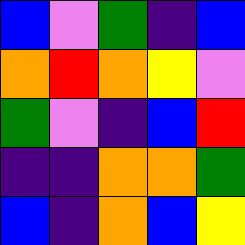[["blue", "violet", "green", "indigo", "blue"], ["orange", "red", "orange", "yellow", "violet"], ["green", "violet", "indigo", "blue", "red"], ["indigo", "indigo", "orange", "orange", "green"], ["blue", "indigo", "orange", "blue", "yellow"]]